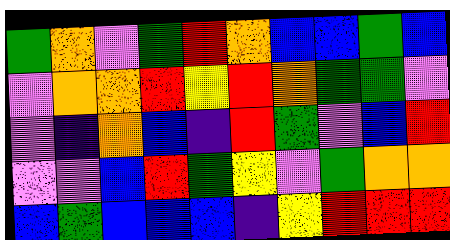[["green", "orange", "violet", "green", "red", "orange", "blue", "blue", "green", "blue"], ["violet", "orange", "orange", "red", "yellow", "red", "orange", "green", "green", "violet"], ["violet", "indigo", "orange", "blue", "indigo", "red", "green", "violet", "blue", "red"], ["violet", "violet", "blue", "red", "green", "yellow", "violet", "green", "orange", "orange"], ["blue", "green", "blue", "blue", "blue", "indigo", "yellow", "red", "red", "red"]]